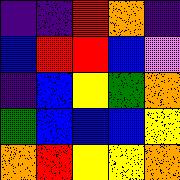[["indigo", "indigo", "red", "orange", "indigo"], ["blue", "red", "red", "blue", "violet"], ["indigo", "blue", "yellow", "green", "orange"], ["green", "blue", "blue", "blue", "yellow"], ["orange", "red", "yellow", "yellow", "orange"]]